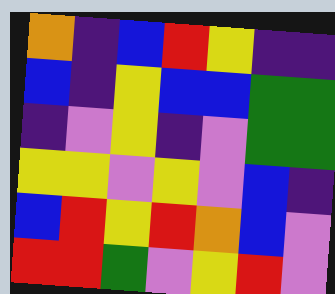[["orange", "indigo", "blue", "red", "yellow", "indigo", "indigo"], ["blue", "indigo", "yellow", "blue", "blue", "green", "green"], ["indigo", "violet", "yellow", "indigo", "violet", "green", "green"], ["yellow", "yellow", "violet", "yellow", "violet", "blue", "indigo"], ["blue", "red", "yellow", "red", "orange", "blue", "violet"], ["red", "red", "green", "violet", "yellow", "red", "violet"]]